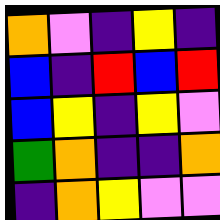[["orange", "violet", "indigo", "yellow", "indigo"], ["blue", "indigo", "red", "blue", "red"], ["blue", "yellow", "indigo", "yellow", "violet"], ["green", "orange", "indigo", "indigo", "orange"], ["indigo", "orange", "yellow", "violet", "violet"]]